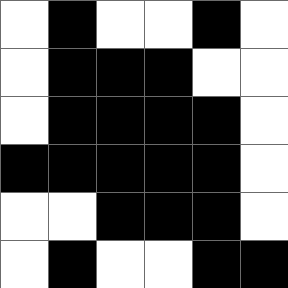[["white", "black", "white", "white", "black", "white"], ["white", "black", "black", "black", "white", "white"], ["white", "black", "black", "black", "black", "white"], ["black", "black", "black", "black", "black", "white"], ["white", "white", "black", "black", "black", "white"], ["white", "black", "white", "white", "black", "black"]]